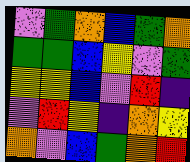[["violet", "green", "orange", "blue", "green", "orange"], ["green", "green", "blue", "yellow", "violet", "green"], ["yellow", "yellow", "blue", "violet", "red", "indigo"], ["violet", "red", "yellow", "indigo", "orange", "yellow"], ["orange", "violet", "blue", "green", "orange", "red"]]